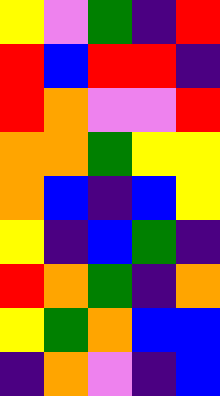[["yellow", "violet", "green", "indigo", "red"], ["red", "blue", "red", "red", "indigo"], ["red", "orange", "violet", "violet", "red"], ["orange", "orange", "green", "yellow", "yellow"], ["orange", "blue", "indigo", "blue", "yellow"], ["yellow", "indigo", "blue", "green", "indigo"], ["red", "orange", "green", "indigo", "orange"], ["yellow", "green", "orange", "blue", "blue"], ["indigo", "orange", "violet", "indigo", "blue"]]